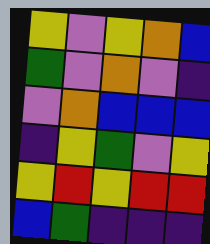[["yellow", "violet", "yellow", "orange", "blue"], ["green", "violet", "orange", "violet", "indigo"], ["violet", "orange", "blue", "blue", "blue"], ["indigo", "yellow", "green", "violet", "yellow"], ["yellow", "red", "yellow", "red", "red"], ["blue", "green", "indigo", "indigo", "indigo"]]